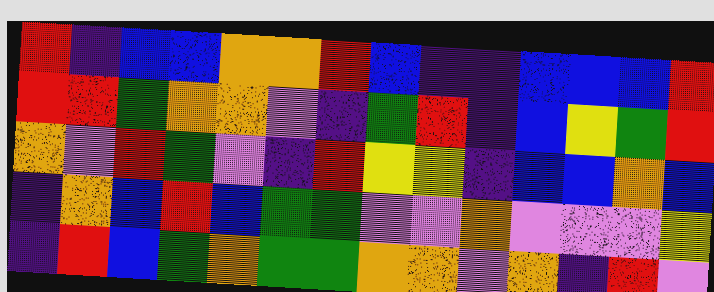[["red", "indigo", "blue", "blue", "orange", "orange", "red", "blue", "indigo", "indigo", "blue", "blue", "blue", "red"], ["red", "red", "green", "orange", "orange", "violet", "indigo", "green", "red", "indigo", "blue", "yellow", "green", "red"], ["orange", "violet", "red", "green", "violet", "indigo", "red", "yellow", "yellow", "indigo", "blue", "blue", "orange", "blue"], ["indigo", "orange", "blue", "red", "blue", "green", "green", "violet", "violet", "orange", "violet", "violet", "violet", "yellow"], ["indigo", "red", "blue", "green", "orange", "green", "green", "orange", "orange", "violet", "orange", "indigo", "red", "violet"]]